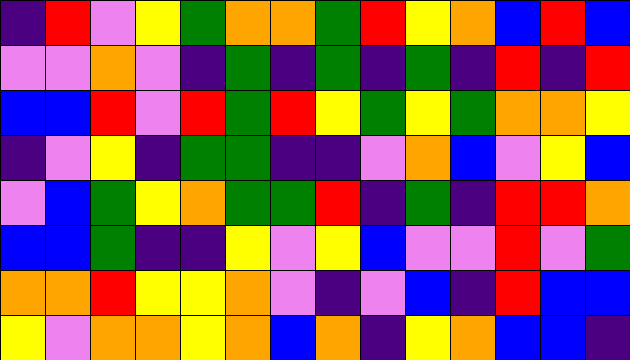[["indigo", "red", "violet", "yellow", "green", "orange", "orange", "green", "red", "yellow", "orange", "blue", "red", "blue"], ["violet", "violet", "orange", "violet", "indigo", "green", "indigo", "green", "indigo", "green", "indigo", "red", "indigo", "red"], ["blue", "blue", "red", "violet", "red", "green", "red", "yellow", "green", "yellow", "green", "orange", "orange", "yellow"], ["indigo", "violet", "yellow", "indigo", "green", "green", "indigo", "indigo", "violet", "orange", "blue", "violet", "yellow", "blue"], ["violet", "blue", "green", "yellow", "orange", "green", "green", "red", "indigo", "green", "indigo", "red", "red", "orange"], ["blue", "blue", "green", "indigo", "indigo", "yellow", "violet", "yellow", "blue", "violet", "violet", "red", "violet", "green"], ["orange", "orange", "red", "yellow", "yellow", "orange", "violet", "indigo", "violet", "blue", "indigo", "red", "blue", "blue"], ["yellow", "violet", "orange", "orange", "yellow", "orange", "blue", "orange", "indigo", "yellow", "orange", "blue", "blue", "indigo"]]